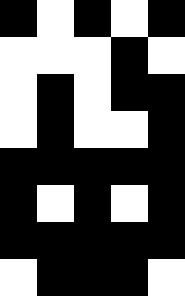[["black", "white", "black", "white", "black"], ["white", "white", "white", "black", "white"], ["white", "black", "white", "black", "black"], ["white", "black", "white", "white", "black"], ["black", "black", "black", "black", "black"], ["black", "white", "black", "white", "black"], ["black", "black", "black", "black", "black"], ["white", "black", "black", "black", "white"]]